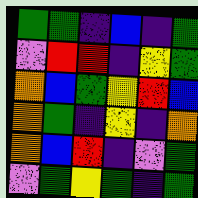[["green", "green", "indigo", "blue", "indigo", "green"], ["violet", "red", "red", "indigo", "yellow", "green"], ["orange", "blue", "green", "yellow", "red", "blue"], ["orange", "green", "indigo", "yellow", "indigo", "orange"], ["orange", "blue", "red", "indigo", "violet", "green"], ["violet", "green", "yellow", "green", "indigo", "green"]]